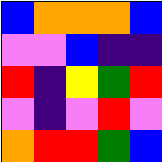[["blue", "orange", "orange", "orange", "blue"], ["violet", "violet", "blue", "indigo", "indigo"], ["red", "indigo", "yellow", "green", "red"], ["violet", "indigo", "violet", "red", "violet"], ["orange", "red", "red", "green", "blue"]]